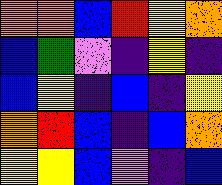[["orange", "orange", "blue", "red", "yellow", "orange"], ["blue", "green", "violet", "indigo", "yellow", "indigo"], ["blue", "yellow", "indigo", "blue", "indigo", "yellow"], ["orange", "red", "blue", "indigo", "blue", "orange"], ["yellow", "yellow", "blue", "violet", "indigo", "blue"]]